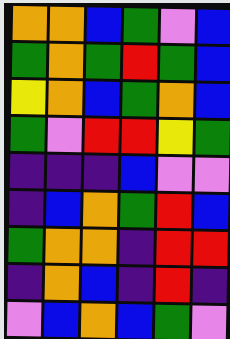[["orange", "orange", "blue", "green", "violet", "blue"], ["green", "orange", "green", "red", "green", "blue"], ["yellow", "orange", "blue", "green", "orange", "blue"], ["green", "violet", "red", "red", "yellow", "green"], ["indigo", "indigo", "indigo", "blue", "violet", "violet"], ["indigo", "blue", "orange", "green", "red", "blue"], ["green", "orange", "orange", "indigo", "red", "red"], ["indigo", "orange", "blue", "indigo", "red", "indigo"], ["violet", "blue", "orange", "blue", "green", "violet"]]